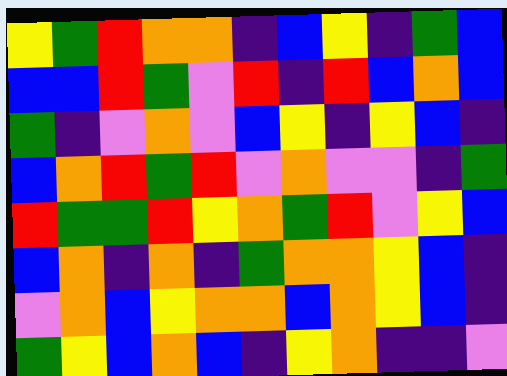[["yellow", "green", "red", "orange", "orange", "indigo", "blue", "yellow", "indigo", "green", "blue"], ["blue", "blue", "red", "green", "violet", "red", "indigo", "red", "blue", "orange", "blue"], ["green", "indigo", "violet", "orange", "violet", "blue", "yellow", "indigo", "yellow", "blue", "indigo"], ["blue", "orange", "red", "green", "red", "violet", "orange", "violet", "violet", "indigo", "green"], ["red", "green", "green", "red", "yellow", "orange", "green", "red", "violet", "yellow", "blue"], ["blue", "orange", "indigo", "orange", "indigo", "green", "orange", "orange", "yellow", "blue", "indigo"], ["violet", "orange", "blue", "yellow", "orange", "orange", "blue", "orange", "yellow", "blue", "indigo"], ["green", "yellow", "blue", "orange", "blue", "indigo", "yellow", "orange", "indigo", "indigo", "violet"]]